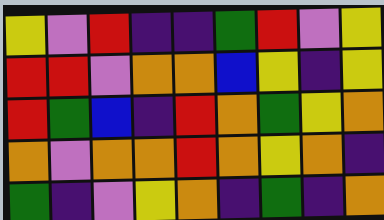[["yellow", "violet", "red", "indigo", "indigo", "green", "red", "violet", "yellow"], ["red", "red", "violet", "orange", "orange", "blue", "yellow", "indigo", "yellow"], ["red", "green", "blue", "indigo", "red", "orange", "green", "yellow", "orange"], ["orange", "violet", "orange", "orange", "red", "orange", "yellow", "orange", "indigo"], ["green", "indigo", "violet", "yellow", "orange", "indigo", "green", "indigo", "orange"]]